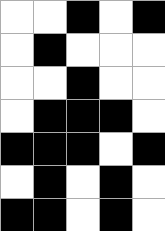[["white", "white", "black", "white", "black"], ["white", "black", "white", "white", "white"], ["white", "white", "black", "white", "white"], ["white", "black", "black", "black", "white"], ["black", "black", "black", "white", "black"], ["white", "black", "white", "black", "white"], ["black", "black", "white", "black", "white"]]